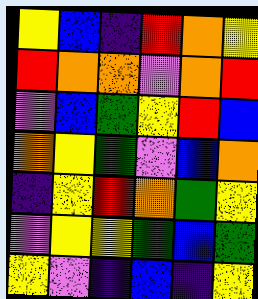[["yellow", "blue", "indigo", "red", "orange", "yellow"], ["red", "orange", "orange", "violet", "orange", "red"], ["violet", "blue", "green", "yellow", "red", "blue"], ["orange", "yellow", "green", "violet", "blue", "orange"], ["indigo", "yellow", "red", "orange", "green", "yellow"], ["violet", "yellow", "yellow", "green", "blue", "green"], ["yellow", "violet", "indigo", "blue", "indigo", "yellow"]]